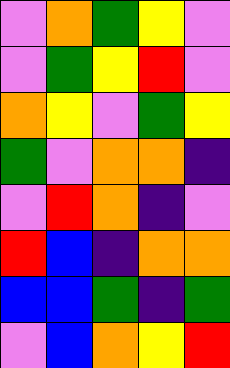[["violet", "orange", "green", "yellow", "violet"], ["violet", "green", "yellow", "red", "violet"], ["orange", "yellow", "violet", "green", "yellow"], ["green", "violet", "orange", "orange", "indigo"], ["violet", "red", "orange", "indigo", "violet"], ["red", "blue", "indigo", "orange", "orange"], ["blue", "blue", "green", "indigo", "green"], ["violet", "blue", "orange", "yellow", "red"]]